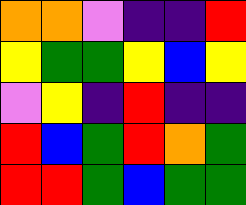[["orange", "orange", "violet", "indigo", "indigo", "red"], ["yellow", "green", "green", "yellow", "blue", "yellow"], ["violet", "yellow", "indigo", "red", "indigo", "indigo"], ["red", "blue", "green", "red", "orange", "green"], ["red", "red", "green", "blue", "green", "green"]]